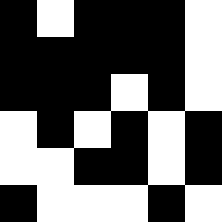[["black", "white", "black", "black", "black", "white"], ["black", "black", "black", "black", "black", "white"], ["black", "black", "black", "white", "black", "white"], ["white", "black", "white", "black", "white", "black"], ["white", "white", "black", "black", "white", "black"], ["black", "white", "white", "white", "black", "white"]]